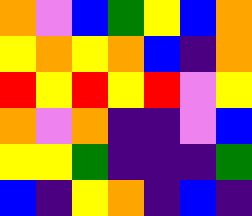[["orange", "violet", "blue", "green", "yellow", "blue", "orange"], ["yellow", "orange", "yellow", "orange", "blue", "indigo", "orange"], ["red", "yellow", "red", "yellow", "red", "violet", "yellow"], ["orange", "violet", "orange", "indigo", "indigo", "violet", "blue"], ["yellow", "yellow", "green", "indigo", "indigo", "indigo", "green"], ["blue", "indigo", "yellow", "orange", "indigo", "blue", "indigo"]]